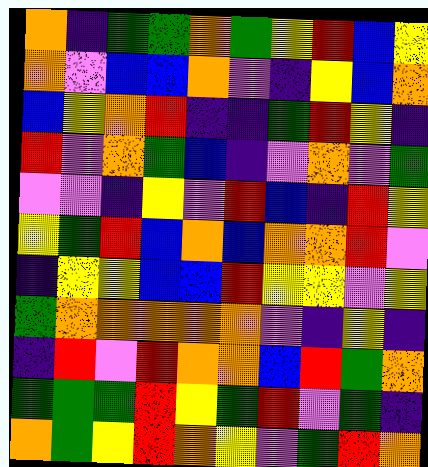[["orange", "indigo", "green", "green", "orange", "green", "yellow", "red", "blue", "yellow"], ["orange", "violet", "blue", "blue", "orange", "violet", "indigo", "yellow", "blue", "orange"], ["blue", "yellow", "orange", "red", "indigo", "indigo", "green", "red", "yellow", "indigo"], ["red", "violet", "orange", "green", "blue", "indigo", "violet", "orange", "violet", "green"], ["violet", "violet", "indigo", "yellow", "violet", "red", "blue", "indigo", "red", "yellow"], ["yellow", "green", "red", "blue", "orange", "blue", "orange", "orange", "red", "violet"], ["indigo", "yellow", "yellow", "blue", "blue", "red", "yellow", "yellow", "violet", "yellow"], ["green", "orange", "orange", "orange", "orange", "orange", "violet", "indigo", "yellow", "indigo"], ["indigo", "red", "violet", "red", "orange", "orange", "blue", "red", "green", "orange"], ["green", "green", "green", "red", "yellow", "green", "red", "violet", "green", "indigo"], ["orange", "green", "yellow", "red", "orange", "yellow", "violet", "green", "red", "orange"]]